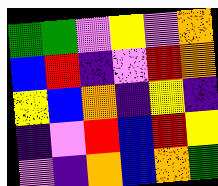[["green", "green", "violet", "yellow", "violet", "orange"], ["blue", "red", "indigo", "violet", "red", "orange"], ["yellow", "blue", "orange", "indigo", "yellow", "indigo"], ["indigo", "violet", "red", "blue", "red", "yellow"], ["violet", "indigo", "orange", "blue", "orange", "green"]]